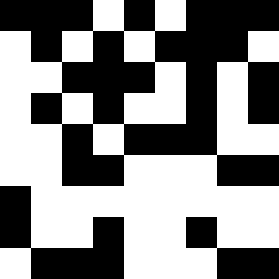[["black", "black", "black", "white", "black", "white", "black", "black", "black"], ["white", "black", "white", "black", "white", "black", "black", "black", "white"], ["white", "white", "black", "black", "black", "white", "black", "white", "black"], ["white", "black", "white", "black", "white", "white", "black", "white", "black"], ["white", "white", "black", "white", "black", "black", "black", "white", "white"], ["white", "white", "black", "black", "white", "white", "white", "black", "black"], ["black", "white", "white", "white", "white", "white", "white", "white", "white"], ["black", "white", "white", "black", "white", "white", "black", "white", "white"], ["white", "black", "black", "black", "white", "white", "white", "black", "black"]]